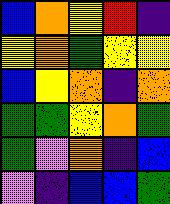[["blue", "orange", "yellow", "red", "indigo"], ["yellow", "orange", "green", "yellow", "yellow"], ["blue", "yellow", "orange", "indigo", "orange"], ["green", "green", "yellow", "orange", "green"], ["green", "violet", "orange", "indigo", "blue"], ["violet", "indigo", "blue", "blue", "green"]]